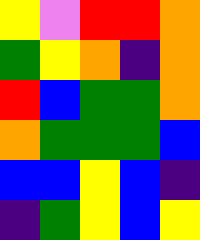[["yellow", "violet", "red", "red", "orange"], ["green", "yellow", "orange", "indigo", "orange"], ["red", "blue", "green", "green", "orange"], ["orange", "green", "green", "green", "blue"], ["blue", "blue", "yellow", "blue", "indigo"], ["indigo", "green", "yellow", "blue", "yellow"]]